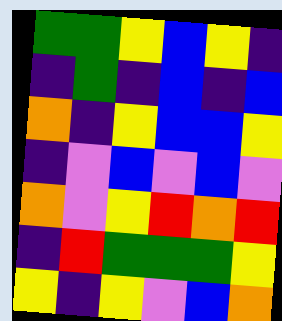[["green", "green", "yellow", "blue", "yellow", "indigo"], ["indigo", "green", "indigo", "blue", "indigo", "blue"], ["orange", "indigo", "yellow", "blue", "blue", "yellow"], ["indigo", "violet", "blue", "violet", "blue", "violet"], ["orange", "violet", "yellow", "red", "orange", "red"], ["indigo", "red", "green", "green", "green", "yellow"], ["yellow", "indigo", "yellow", "violet", "blue", "orange"]]